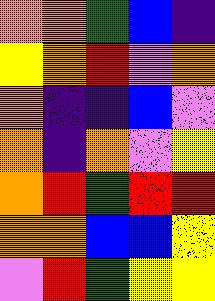[["orange", "orange", "green", "blue", "indigo"], ["yellow", "orange", "red", "violet", "orange"], ["orange", "indigo", "indigo", "blue", "violet"], ["orange", "indigo", "orange", "violet", "yellow"], ["orange", "red", "green", "red", "red"], ["orange", "orange", "blue", "blue", "yellow"], ["violet", "red", "green", "yellow", "yellow"]]